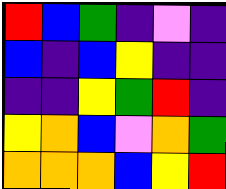[["red", "blue", "green", "indigo", "violet", "indigo"], ["blue", "indigo", "blue", "yellow", "indigo", "indigo"], ["indigo", "indigo", "yellow", "green", "red", "indigo"], ["yellow", "orange", "blue", "violet", "orange", "green"], ["orange", "orange", "orange", "blue", "yellow", "red"]]